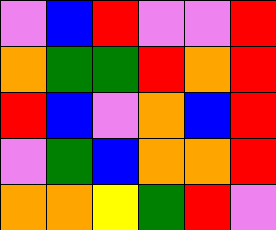[["violet", "blue", "red", "violet", "violet", "red"], ["orange", "green", "green", "red", "orange", "red"], ["red", "blue", "violet", "orange", "blue", "red"], ["violet", "green", "blue", "orange", "orange", "red"], ["orange", "orange", "yellow", "green", "red", "violet"]]